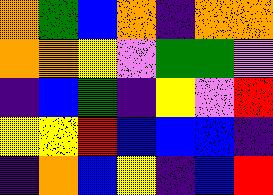[["orange", "green", "blue", "orange", "indigo", "orange", "orange"], ["orange", "orange", "yellow", "violet", "green", "green", "violet"], ["indigo", "blue", "green", "indigo", "yellow", "violet", "red"], ["yellow", "yellow", "red", "blue", "blue", "blue", "indigo"], ["indigo", "orange", "blue", "yellow", "indigo", "blue", "red"]]